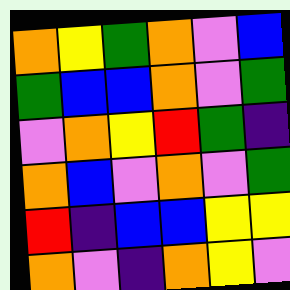[["orange", "yellow", "green", "orange", "violet", "blue"], ["green", "blue", "blue", "orange", "violet", "green"], ["violet", "orange", "yellow", "red", "green", "indigo"], ["orange", "blue", "violet", "orange", "violet", "green"], ["red", "indigo", "blue", "blue", "yellow", "yellow"], ["orange", "violet", "indigo", "orange", "yellow", "violet"]]